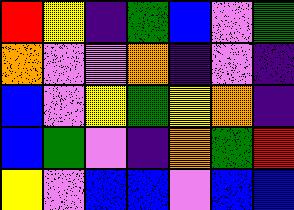[["red", "yellow", "indigo", "green", "blue", "violet", "green"], ["orange", "violet", "violet", "orange", "indigo", "violet", "indigo"], ["blue", "violet", "yellow", "green", "yellow", "orange", "indigo"], ["blue", "green", "violet", "indigo", "orange", "green", "red"], ["yellow", "violet", "blue", "blue", "violet", "blue", "blue"]]